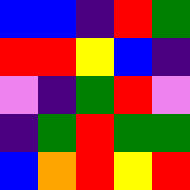[["blue", "blue", "indigo", "red", "green"], ["red", "red", "yellow", "blue", "indigo"], ["violet", "indigo", "green", "red", "violet"], ["indigo", "green", "red", "green", "green"], ["blue", "orange", "red", "yellow", "red"]]